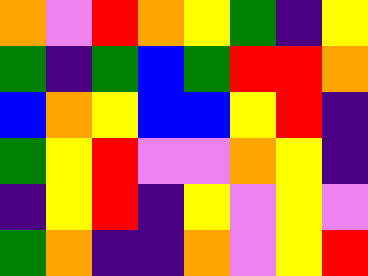[["orange", "violet", "red", "orange", "yellow", "green", "indigo", "yellow"], ["green", "indigo", "green", "blue", "green", "red", "red", "orange"], ["blue", "orange", "yellow", "blue", "blue", "yellow", "red", "indigo"], ["green", "yellow", "red", "violet", "violet", "orange", "yellow", "indigo"], ["indigo", "yellow", "red", "indigo", "yellow", "violet", "yellow", "violet"], ["green", "orange", "indigo", "indigo", "orange", "violet", "yellow", "red"]]